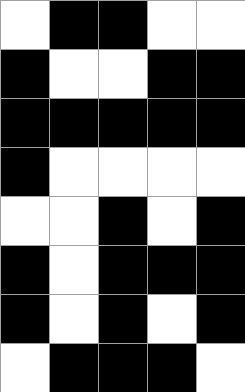[["white", "black", "black", "white", "white"], ["black", "white", "white", "black", "black"], ["black", "black", "black", "black", "black"], ["black", "white", "white", "white", "white"], ["white", "white", "black", "white", "black"], ["black", "white", "black", "black", "black"], ["black", "white", "black", "white", "black"], ["white", "black", "black", "black", "white"]]